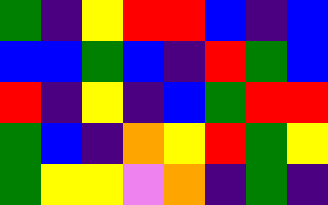[["green", "indigo", "yellow", "red", "red", "blue", "indigo", "blue"], ["blue", "blue", "green", "blue", "indigo", "red", "green", "blue"], ["red", "indigo", "yellow", "indigo", "blue", "green", "red", "red"], ["green", "blue", "indigo", "orange", "yellow", "red", "green", "yellow"], ["green", "yellow", "yellow", "violet", "orange", "indigo", "green", "indigo"]]